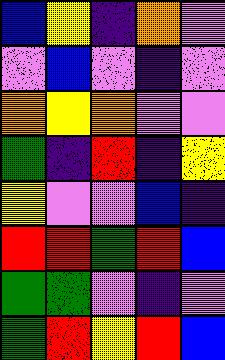[["blue", "yellow", "indigo", "orange", "violet"], ["violet", "blue", "violet", "indigo", "violet"], ["orange", "yellow", "orange", "violet", "violet"], ["green", "indigo", "red", "indigo", "yellow"], ["yellow", "violet", "violet", "blue", "indigo"], ["red", "red", "green", "red", "blue"], ["green", "green", "violet", "indigo", "violet"], ["green", "red", "yellow", "red", "blue"]]